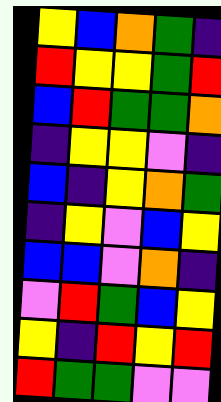[["yellow", "blue", "orange", "green", "indigo"], ["red", "yellow", "yellow", "green", "red"], ["blue", "red", "green", "green", "orange"], ["indigo", "yellow", "yellow", "violet", "indigo"], ["blue", "indigo", "yellow", "orange", "green"], ["indigo", "yellow", "violet", "blue", "yellow"], ["blue", "blue", "violet", "orange", "indigo"], ["violet", "red", "green", "blue", "yellow"], ["yellow", "indigo", "red", "yellow", "red"], ["red", "green", "green", "violet", "violet"]]